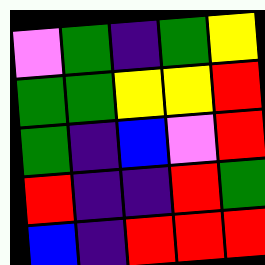[["violet", "green", "indigo", "green", "yellow"], ["green", "green", "yellow", "yellow", "red"], ["green", "indigo", "blue", "violet", "red"], ["red", "indigo", "indigo", "red", "green"], ["blue", "indigo", "red", "red", "red"]]